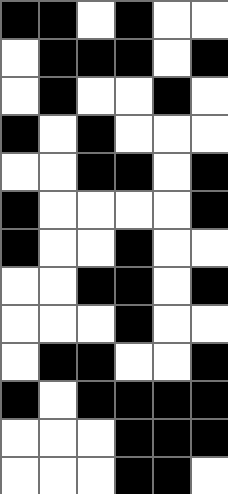[["black", "black", "white", "black", "white", "white"], ["white", "black", "black", "black", "white", "black"], ["white", "black", "white", "white", "black", "white"], ["black", "white", "black", "white", "white", "white"], ["white", "white", "black", "black", "white", "black"], ["black", "white", "white", "white", "white", "black"], ["black", "white", "white", "black", "white", "white"], ["white", "white", "black", "black", "white", "black"], ["white", "white", "white", "black", "white", "white"], ["white", "black", "black", "white", "white", "black"], ["black", "white", "black", "black", "black", "black"], ["white", "white", "white", "black", "black", "black"], ["white", "white", "white", "black", "black", "white"]]